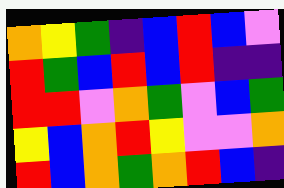[["orange", "yellow", "green", "indigo", "blue", "red", "blue", "violet"], ["red", "green", "blue", "red", "blue", "red", "indigo", "indigo"], ["red", "red", "violet", "orange", "green", "violet", "blue", "green"], ["yellow", "blue", "orange", "red", "yellow", "violet", "violet", "orange"], ["red", "blue", "orange", "green", "orange", "red", "blue", "indigo"]]